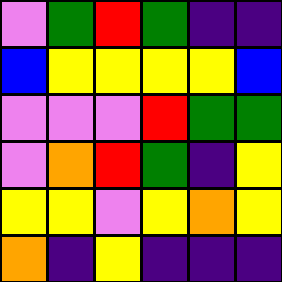[["violet", "green", "red", "green", "indigo", "indigo"], ["blue", "yellow", "yellow", "yellow", "yellow", "blue"], ["violet", "violet", "violet", "red", "green", "green"], ["violet", "orange", "red", "green", "indigo", "yellow"], ["yellow", "yellow", "violet", "yellow", "orange", "yellow"], ["orange", "indigo", "yellow", "indigo", "indigo", "indigo"]]